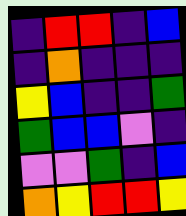[["indigo", "red", "red", "indigo", "blue"], ["indigo", "orange", "indigo", "indigo", "indigo"], ["yellow", "blue", "indigo", "indigo", "green"], ["green", "blue", "blue", "violet", "indigo"], ["violet", "violet", "green", "indigo", "blue"], ["orange", "yellow", "red", "red", "yellow"]]